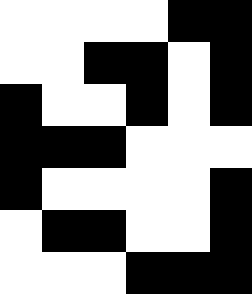[["white", "white", "white", "white", "black", "black"], ["white", "white", "black", "black", "white", "black"], ["black", "white", "white", "black", "white", "black"], ["black", "black", "black", "white", "white", "white"], ["black", "white", "white", "white", "white", "black"], ["white", "black", "black", "white", "white", "black"], ["white", "white", "white", "black", "black", "black"]]